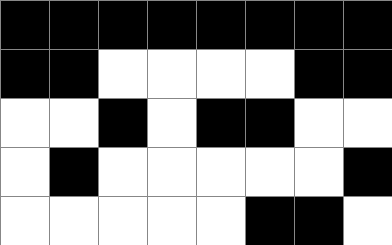[["black", "black", "black", "black", "black", "black", "black", "black"], ["black", "black", "white", "white", "white", "white", "black", "black"], ["white", "white", "black", "white", "black", "black", "white", "white"], ["white", "black", "white", "white", "white", "white", "white", "black"], ["white", "white", "white", "white", "white", "black", "black", "white"]]